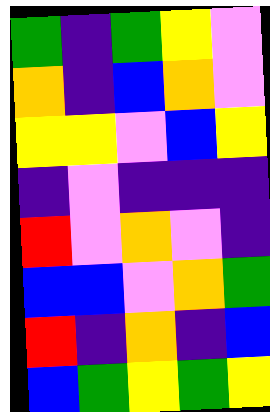[["green", "indigo", "green", "yellow", "violet"], ["orange", "indigo", "blue", "orange", "violet"], ["yellow", "yellow", "violet", "blue", "yellow"], ["indigo", "violet", "indigo", "indigo", "indigo"], ["red", "violet", "orange", "violet", "indigo"], ["blue", "blue", "violet", "orange", "green"], ["red", "indigo", "orange", "indigo", "blue"], ["blue", "green", "yellow", "green", "yellow"]]